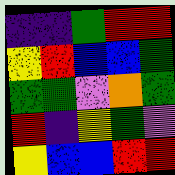[["indigo", "indigo", "green", "red", "red"], ["yellow", "red", "blue", "blue", "green"], ["green", "green", "violet", "orange", "green"], ["red", "indigo", "yellow", "green", "violet"], ["yellow", "blue", "blue", "red", "red"]]